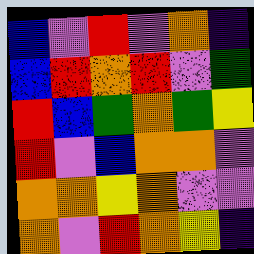[["blue", "violet", "red", "violet", "orange", "indigo"], ["blue", "red", "orange", "red", "violet", "green"], ["red", "blue", "green", "orange", "green", "yellow"], ["red", "violet", "blue", "orange", "orange", "violet"], ["orange", "orange", "yellow", "orange", "violet", "violet"], ["orange", "violet", "red", "orange", "yellow", "indigo"]]